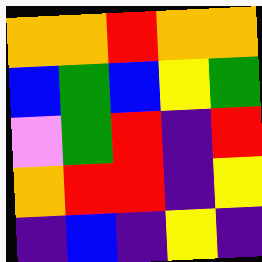[["orange", "orange", "red", "orange", "orange"], ["blue", "green", "blue", "yellow", "green"], ["violet", "green", "red", "indigo", "red"], ["orange", "red", "red", "indigo", "yellow"], ["indigo", "blue", "indigo", "yellow", "indigo"]]